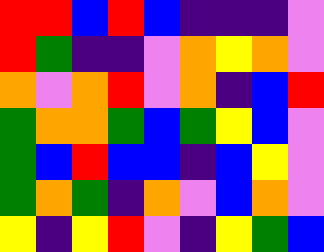[["red", "red", "blue", "red", "blue", "indigo", "indigo", "indigo", "violet"], ["red", "green", "indigo", "indigo", "violet", "orange", "yellow", "orange", "violet"], ["orange", "violet", "orange", "red", "violet", "orange", "indigo", "blue", "red"], ["green", "orange", "orange", "green", "blue", "green", "yellow", "blue", "violet"], ["green", "blue", "red", "blue", "blue", "indigo", "blue", "yellow", "violet"], ["green", "orange", "green", "indigo", "orange", "violet", "blue", "orange", "violet"], ["yellow", "indigo", "yellow", "red", "violet", "indigo", "yellow", "green", "blue"]]